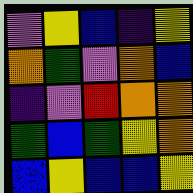[["violet", "yellow", "blue", "indigo", "yellow"], ["orange", "green", "violet", "orange", "blue"], ["indigo", "violet", "red", "orange", "orange"], ["green", "blue", "green", "yellow", "orange"], ["blue", "yellow", "blue", "blue", "yellow"]]